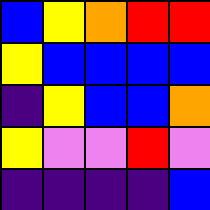[["blue", "yellow", "orange", "red", "red"], ["yellow", "blue", "blue", "blue", "blue"], ["indigo", "yellow", "blue", "blue", "orange"], ["yellow", "violet", "violet", "red", "violet"], ["indigo", "indigo", "indigo", "indigo", "blue"]]